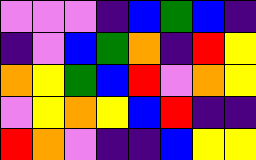[["violet", "violet", "violet", "indigo", "blue", "green", "blue", "indigo"], ["indigo", "violet", "blue", "green", "orange", "indigo", "red", "yellow"], ["orange", "yellow", "green", "blue", "red", "violet", "orange", "yellow"], ["violet", "yellow", "orange", "yellow", "blue", "red", "indigo", "indigo"], ["red", "orange", "violet", "indigo", "indigo", "blue", "yellow", "yellow"]]